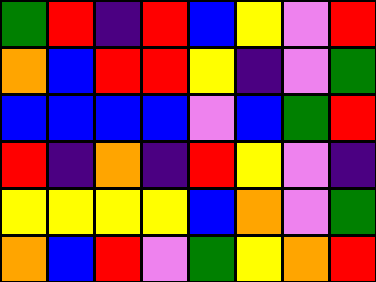[["green", "red", "indigo", "red", "blue", "yellow", "violet", "red"], ["orange", "blue", "red", "red", "yellow", "indigo", "violet", "green"], ["blue", "blue", "blue", "blue", "violet", "blue", "green", "red"], ["red", "indigo", "orange", "indigo", "red", "yellow", "violet", "indigo"], ["yellow", "yellow", "yellow", "yellow", "blue", "orange", "violet", "green"], ["orange", "blue", "red", "violet", "green", "yellow", "orange", "red"]]